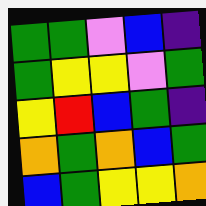[["green", "green", "violet", "blue", "indigo"], ["green", "yellow", "yellow", "violet", "green"], ["yellow", "red", "blue", "green", "indigo"], ["orange", "green", "orange", "blue", "green"], ["blue", "green", "yellow", "yellow", "orange"]]